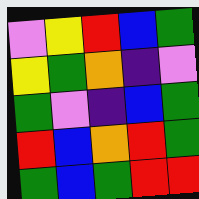[["violet", "yellow", "red", "blue", "green"], ["yellow", "green", "orange", "indigo", "violet"], ["green", "violet", "indigo", "blue", "green"], ["red", "blue", "orange", "red", "green"], ["green", "blue", "green", "red", "red"]]